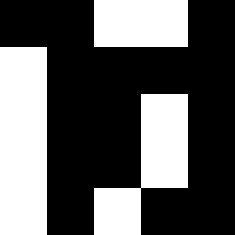[["black", "black", "white", "white", "black"], ["white", "black", "black", "black", "black"], ["white", "black", "black", "white", "black"], ["white", "black", "black", "white", "black"], ["white", "black", "white", "black", "black"]]